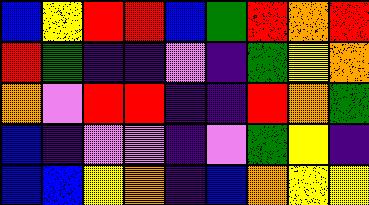[["blue", "yellow", "red", "red", "blue", "green", "red", "orange", "red"], ["red", "green", "indigo", "indigo", "violet", "indigo", "green", "yellow", "orange"], ["orange", "violet", "red", "red", "indigo", "indigo", "red", "orange", "green"], ["blue", "indigo", "violet", "violet", "indigo", "violet", "green", "yellow", "indigo"], ["blue", "blue", "yellow", "orange", "indigo", "blue", "orange", "yellow", "yellow"]]